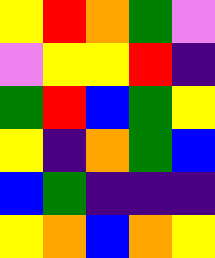[["yellow", "red", "orange", "green", "violet"], ["violet", "yellow", "yellow", "red", "indigo"], ["green", "red", "blue", "green", "yellow"], ["yellow", "indigo", "orange", "green", "blue"], ["blue", "green", "indigo", "indigo", "indigo"], ["yellow", "orange", "blue", "orange", "yellow"]]